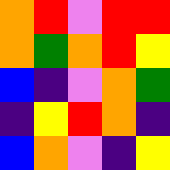[["orange", "red", "violet", "red", "red"], ["orange", "green", "orange", "red", "yellow"], ["blue", "indigo", "violet", "orange", "green"], ["indigo", "yellow", "red", "orange", "indigo"], ["blue", "orange", "violet", "indigo", "yellow"]]